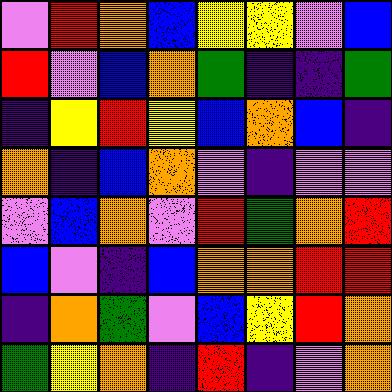[["violet", "red", "orange", "blue", "yellow", "yellow", "violet", "blue"], ["red", "violet", "blue", "orange", "green", "indigo", "indigo", "green"], ["indigo", "yellow", "red", "yellow", "blue", "orange", "blue", "indigo"], ["orange", "indigo", "blue", "orange", "violet", "indigo", "violet", "violet"], ["violet", "blue", "orange", "violet", "red", "green", "orange", "red"], ["blue", "violet", "indigo", "blue", "orange", "orange", "red", "red"], ["indigo", "orange", "green", "violet", "blue", "yellow", "red", "orange"], ["green", "yellow", "orange", "indigo", "red", "indigo", "violet", "orange"]]